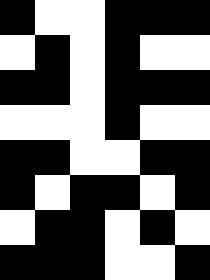[["black", "white", "white", "black", "black", "black"], ["white", "black", "white", "black", "white", "white"], ["black", "black", "white", "black", "black", "black"], ["white", "white", "white", "black", "white", "white"], ["black", "black", "white", "white", "black", "black"], ["black", "white", "black", "black", "white", "black"], ["white", "black", "black", "white", "black", "white"], ["black", "black", "black", "white", "white", "black"]]